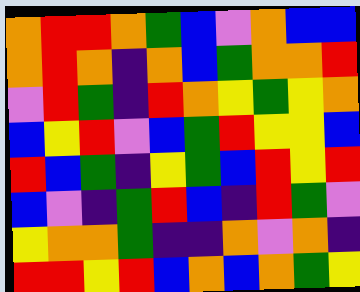[["orange", "red", "red", "orange", "green", "blue", "violet", "orange", "blue", "blue"], ["orange", "red", "orange", "indigo", "orange", "blue", "green", "orange", "orange", "red"], ["violet", "red", "green", "indigo", "red", "orange", "yellow", "green", "yellow", "orange"], ["blue", "yellow", "red", "violet", "blue", "green", "red", "yellow", "yellow", "blue"], ["red", "blue", "green", "indigo", "yellow", "green", "blue", "red", "yellow", "red"], ["blue", "violet", "indigo", "green", "red", "blue", "indigo", "red", "green", "violet"], ["yellow", "orange", "orange", "green", "indigo", "indigo", "orange", "violet", "orange", "indigo"], ["red", "red", "yellow", "red", "blue", "orange", "blue", "orange", "green", "yellow"]]